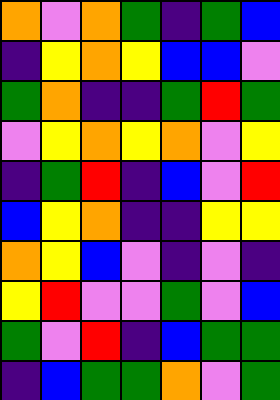[["orange", "violet", "orange", "green", "indigo", "green", "blue"], ["indigo", "yellow", "orange", "yellow", "blue", "blue", "violet"], ["green", "orange", "indigo", "indigo", "green", "red", "green"], ["violet", "yellow", "orange", "yellow", "orange", "violet", "yellow"], ["indigo", "green", "red", "indigo", "blue", "violet", "red"], ["blue", "yellow", "orange", "indigo", "indigo", "yellow", "yellow"], ["orange", "yellow", "blue", "violet", "indigo", "violet", "indigo"], ["yellow", "red", "violet", "violet", "green", "violet", "blue"], ["green", "violet", "red", "indigo", "blue", "green", "green"], ["indigo", "blue", "green", "green", "orange", "violet", "green"]]